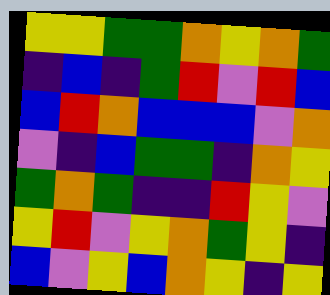[["yellow", "yellow", "green", "green", "orange", "yellow", "orange", "green"], ["indigo", "blue", "indigo", "green", "red", "violet", "red", "blue"], ["blue", "red", "orange", "blue", "blue", "blue", "violet", "orange"], ["violet", "indigo", "blue", "green", "green", "indigo", "orange", "yellow"], ["green", "orange", "green", "indigo", "indigo", "red", "yellow", "violet"], ["yellow", "red", "violet", "yellow", "orange", "green", "yellow", "indigo"], ["blue", "violet", "yellow", "blue", "orange", "yellow", "indigo", "yellow"]]